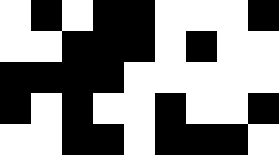[["white", "black", "white", "black", "black", "white", "white", "white", "black"], ["white", "white", "black", "black", "black", "white", "black", "white", "white"], ["black", "black", "black", "black", "white", "white", "white", "white", "white"], ["black", "white", "black", "white", "white", "black", "white", "white", "black"], ["white", "white", "black", "black", "white", "black", "black", "black", "white"]]